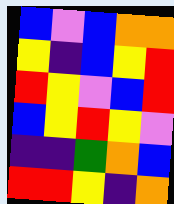[["blue", "violet", "blue", "orange", "orange"], ["yellow", "indigo", "blue", "yellow", "red"], ["red", "yellow", "violet", "blue", "red"], ["blue", "yellow", "red", "yellow", "violet"], ["indigo", "indigo", "green", "orange", "blue"], ["red", "red", "yellow", "indigo", "orange"]]